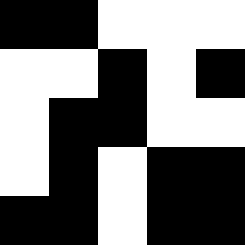[["black", "black", "white", "white", "white"], ["white", "white", "black", "white", "black"], ["white", "black", "black", "white", "white"], ["white", "black", "white", "black", "black"], ["black", "black", "white", "black", "black"]]